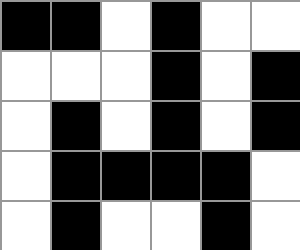[["black", "black", "white", "black", "white", "white"], ["white", "white", "white", "black", "white", "black"], ["white", "black", "white", "black", "white", "black"], ["white", "black", "black", "black", "black", "white"], ["white", "black", "white", "white", "black", "white"]]